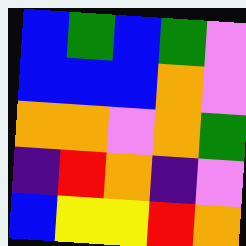[["blue", "green", "blue", "green", "violet"], ["blue", "blue", "blue", "orange", "violet"], ["orange", "orange", "violet", "orange", "green"], ["indigo", "red", "orange", "indigo", "violet"], ["blue", "yellow", "yellow", "red", "orange"]]